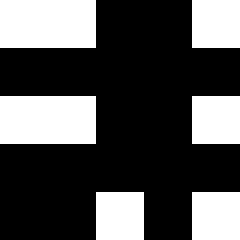[["white", "white", "black", "black", "white"], ["black", "black", "black", "black", "black"], ["white", "white", "black", "black", "white"], ["black", "black", "black", "black", "black"], ["black", "black", "white", "black", "white"]]